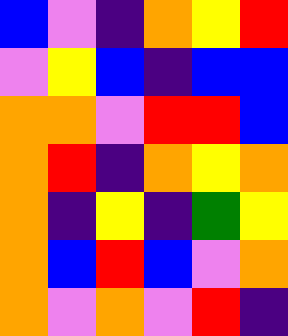[["blue", "violet", "indigo", "orange", "yellow", "red"], ["violet", "yellow", "blue", "indigo", "blue", "blue"], ["orange", "orange", "violet", "red", "red", "blue"], ["orange", "red", "indigo", "orange", "yellow", "orange"], ["orange", "indigo", "yellow", "indigo", "green", "yellow"], ["orange", "blue", "red", "blue", "violet", "orange"], ["orange", "violet", "orange", "violet", "red", "indigo"]]